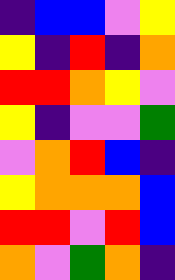[["indigo", "blue", "blue", "violet", "yellow"], ["yellow", "indigo", "red", "indigo", "orange"], ["red", "red", "orange", "yellow", "violet"], ["yellow", "indigo", "violet", "violet", "green"], ["violet", "orange", "red", "blue", "indigo"], ["yellow", "orange", "orange", "orange", "blue"], ["red", "red", "violet", "red", "blue"], ["orange", "violet", "green", "orange", "indigo"]]